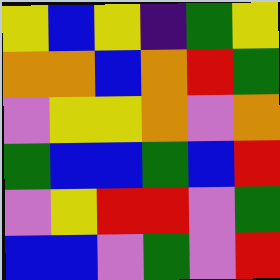[["yellow", "blue", "yellow", "indigo", "green", "yellow"], ["orange", "orange", "blue", "orange", "red", "green"], ["violet", "yellow", "yellow", "orange", "violet", "orange"], ["green", "blue", "blue", "green", "blue", "red"], ["violet", "yellow", "red", "red", "violet", "green"], ["blue", "blue", "violet", "green", "violet", "red"]]